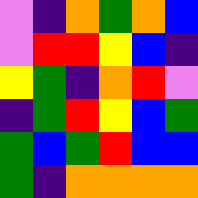[["violet", "indigo", "orange", "green", "orange", "blue"], ["violet", "red", "red", "yellow", "blue", "indigo"], ["yellow", "green", "indigo", "orange", "red", "violet"], ["indigo", "green", "red", "yellow", "blue", "green"], ["green", "blue", "green", "red", "blue", "blue"], ["green", "indigo", "orange", "orange", "orange", "orange"]]